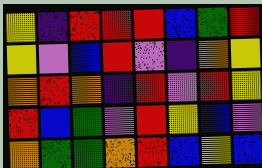[["yellow", "indigo", "red", "red", "red", "blue", "green", "red"], ["yellow", "violet", "blue", "red", "violet", "indigo", "orange", "yellow"], ["orange", "red", "orange", "indigo", "red", "violet", "red", "yellow"], ["red", "blue", "green", "violet", "red", "yellow", "blue", "violet"], ["orange", "green", "green", "orange", "red", "blue", "yellow", "blue"]]